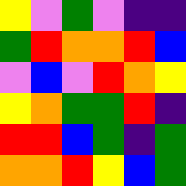[["yellow", "violet", "green", "violet", "indigo", "indigo"], ["green", "red", "orange", "orange", "red", "blue"], ["violet", "blue", "violet", "red", "orange", "yellow"], ["yellow", "orange", "green", "green", "red", "indigo"], ["red", "red", "blue", "green", "indigo", "green"], ["orange", "orange", "red", "yellow", "blue", "green"]]